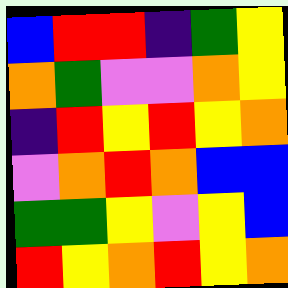[["blue", "red", "red", "indigo", "green", "yellow"], ["orange", "green", "violet", "violet", "orange", "yellow"], ["indigo", "red", "yellow", "red", "yellow", "orange"], ["violet", "orange", "red", "orange", "blue", "blue"], ["green", "green", "yellow", "violet", "yellow", "blue"], ["red", "yellow", "orange", "red", "yellow", "orange"]]